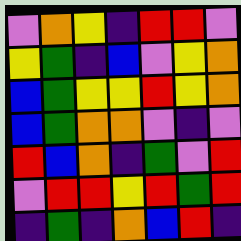[["violet", "orange", "yellow", "indigo", "red", "red", "violet"], ["yellow", "green", "indigo", "blue", "violet", "yellow", "orange"], ["blue", "green", "yellow", "yellow", "red", "yellow", "orange"], ["blue", "green", "orange", "orange", "violet", "indigo", "violet"], ["red", "blue", "orange", "indigo", "green", "violet", "red"], ["violet", "red", "red", "yellow", "red", "green", "red"], ["indigo", "green", "indigo", "orange", "blue", "red", "indigo"]]